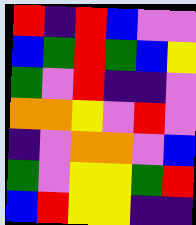[["red", "indigo", "red", "blue", "violet", "violet"], ["blue", "green", "red", "green", "blue", "yellow"], ["green", "violet", "red", "indigo", "indigo", "violet"], ["orange", "orange", "yellow", "violet", "red", "violet"], ["indigo", "violet", "orange", "orange", "violet", "blue"], ["green", "violet", "yellow", "yellow", "green", "red"], ["blue", "red", "yellow", "yellow", "indigo", "indigo"]]